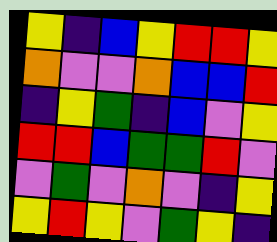[["yellow", "indigo", "blue", "yellow", "red", "red", "yellow"], ["orange", "violet", "violet", "orange", "blue", "blue", "red"], ["indigo", "yellow", "green", "indigo", "blue", "violet", "yellow"], ["red", "red", "blue", "green", "green", "red", "violet"], ["violet", "green", "violet", "orange", "violet", "indigo", "yellow"], ["yellow", "red", "yellow", "violet", "green", "yellow", "indigo"]]